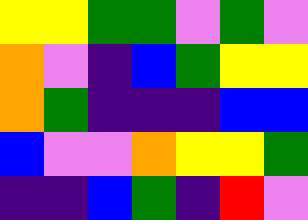[["yellow", "yellow", "green", "green", "violet", "green", "violet"], ["orange", "violet", "indigo", "blue", "green", "yellow", "yellow"], ["orange", "green", "indigo", "indigo", "indigo", "blue", "blue"], ["blue", "violet", "violet", "orange", "yellow", "yellow", "green"], ["indigo", "indigo", "blue", "green", "indigo", "red", "violet"]]